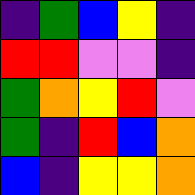[["indigo", "green", "blue", "yellow", "indigo"], ["red", "red", "violet", "violet", "indigo"], ["green", "orange", "yellow", "red", "violet"], ["green", "indigo", "red", "blue", "orange"], ["blue", "indigo", "yellow", "yellow", "orange"]]